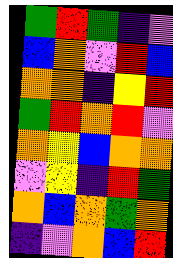[["green", "red", "green", "indigo", "violet"], ["blue", "orange", "violet", "red", "blue"], ["orange", "orange", "indigo", "yellow", "red"], ["green", "red", "orange", "red", "violet"], ["orange", "yellow", "blue", "orange", "orange"], ["violet", "yellow", "indigo", "red", "green"], ["orange", "blue", "orange", "green", "orange"], ["indigo", "violet", "orange", "blue", "red"]]